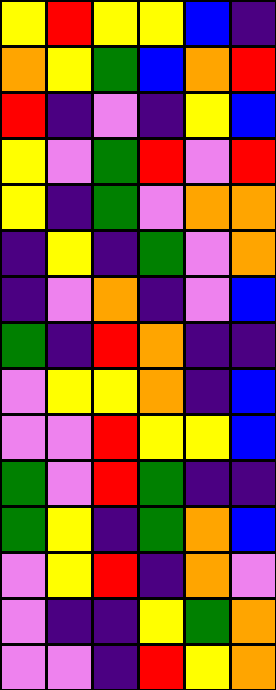[["yellow", "red", "yellow", "yellow", "blue", "indigo"], ["orange", "yellow", "green", "blue", "orange", "red"], ["red", "indigo", "violet", "indigo", "yellow", "blue"], ["yellow", "violet", "green", "red", "violet", "red"], ["yellow", "indigo", "green", "violet", "orange", "orange"], ["indigo", "yellow", "indigo", "green", "violet", "orange"], ["indigo", "violet", "orange", "indigo", "violet", "blue"], ["green", "indigo", "red", "orange", "indigo", "indigo"], ["violet", "yellow", "yellow", "orange", "indigo", "blue"], ["violet", "violet", "red", "yellow", "yellow", "blue"], ["green", "violet", "red", "green", "indigo", "indigo"], ["green", "yellow", "indigo", "green", "orange", "blue"], ["violet", "yellow", "red", "indigo", "orange", "violet"], ["violet", "indigo", "indigo", "yellow", "green", "orange"], ["violet", "violet", "indigo", "red", "yellow", "orange"]]